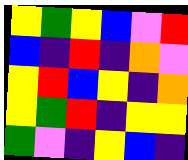[["yellow", "green", "yellow", "blue", "violet", "red"], ["blue", "indigo", "red", "indigo", "orange", "violet"], ["yellow", "red", "blue", "yellow", "indigo", "orange"], ["yellow", "green", "red", "indigo", "yellow", "yellow"], ["green", "violet", "indigo", "yellow", "blue", "indigo"]]